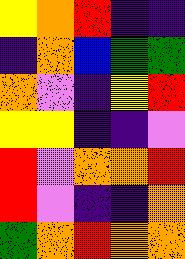[["yellow", "orange", "red", "indigo", "indigo"], ["indigo", "orange", "blue", "green", "green"], ["orange", "violet", "indigo", "yellow", "red"], ["yellow", "yellow", "indigo", "indigo", "violet"], ["red", "violet", "orange", "orange", "red"], ["red", "violet", "indigo", "indigo", "orange"], ["green", "orange", "red", "orange", "orange"]]